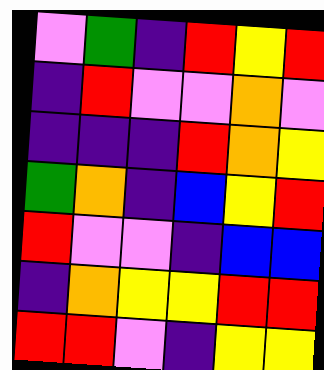[["violet", "green", "indigo", "red", "yellow", "red"], ["indigo", "red", "violet", "violet", "orange", "violet"], ["indigo", "indigo", "indigo", "red", "orange", "yellow"], ["green", "orange", "indigo", "blue", "yellow", "red"], ["red", "violet", "violet", "indigo", "blue", "blue"], ["indigo", "orange", "yellow", "yellow", "red", "red"], ["red", "red", "violet", "indigo", "yellow", "yellow"]]